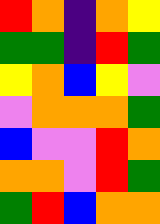[["red", "orange", "indigo", "orange", "yellow"], ["green", "green", "indigo", "red", "green"], ["yellow", "orange", "blue", "yellow", "violet"], ["violet", "orange", "orange", "orange", "green"], ["blue", "violet", "violet", "red", "orange"], ["orange", "orange", "violet", "red", "green"], ["green", "red", "blue", "orange", "orange"]]